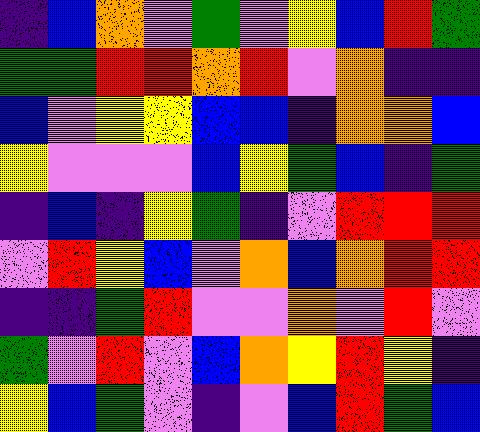[["indigo", "blue", "orange", "violet", "green", "violet", "yellow", "blue", "red", "green"], ["green", "green", "red", "red", "orange", "red", "violet", "orange", "indigo", "indigo"], ["blue", "violet", "yellow", "yellow", "blue", "blue", "indigo", "orange", "orange", "blue"], ["yellow", "violet", "violet", "violet", "blue", "yellow", "green", "blue", "indigo", "green"], ["indigo", "blue", "indigo", "yellow", "green", "indigo", "violet", "red", "red", "red"], ["violet", "red", "yellow", "blue", "violet", "orange", "blue", "orange", "red", "red"], ["indigo", "indigo", "green", "red", "violet", "violet", "orange", "violet", "red", "violet"], ["green", "violet", "red", "violet", "blue", "orange", "yellow", "red", "yellow", "indigo"], ["yellow", "blue", "green", "violet", "indigo", "violet", "blue", "red", "green", "blue"]]